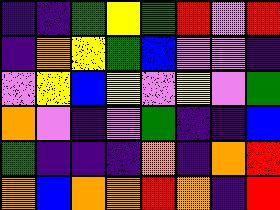[["indigo", "indigo", "green", "yellow", "green", "red", "violet", "red"], ["indigo", "orange", "yellow", "green", "blue", "violet", "violet", "indigo"], ["violet", "yellow", "blue", "yellow", "violet", "yellow", "violet", "green"], ["orange", "violet", "indigo", "violet", "green", "indigo", "indigo", "blue"], ["green", "indigo", "indigo", "indigo", "orange", "indigo", "orange", "red"], ["orange", "blue", "orange", "orange", "red", "orange", "indigo", "red"]]